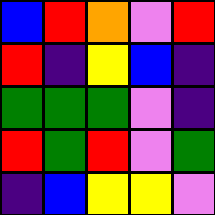[["blue", "red", "orange", "violet", "red"], ["red", "indigo", "yellow", "blue", "indigo"], ["green", "green", "green", "violet", "indigo"], ["red", "green", "red", "violet", "green"], ["indigo", "blue", "yellow", "yellow", "violet"]]